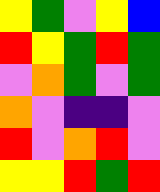[["yellow", "green", "violet", "yellow", "blue"], ["red", "yellow", "green", "red", "green"], ["violet", "orange", "green", "violet", "green"], ["orange", "violet", "indigo", "indigo", "violet"], ["red", "violet", "orange", "red", "violet"], ["yellow", "yellow", "red", "green", "red"]]